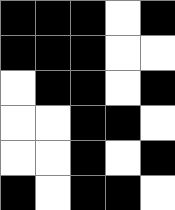[["black", "black", "black", "white", "black"], ["black", "black", "black", "white", "white"], ["white", "black", "black", "white", "black"], ["white", "white", "black", "black", "white"], ["white", "white", "black", "white", "black"], ["black", "white", "black", "black", "white"]]